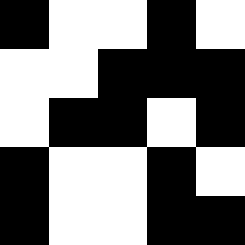[["black", "white", "white", "black", "white"], ["white", "white", "black", "black", "black"], ["white", "black", "black", "white", "black"], ["black", "white", "white", "black", "white"], ["black", "white", "white", "black", "black"]]